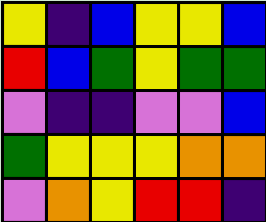[["yellow", "indigo", "blue", "yellow", "yellow", "blue"], ["red", "blue", "green", "yellow", "green", "green"], ["violet", "indigo", "indigo", "violet", "violet", "blue"], ["green", "yellow", "yellow", "yellow", "orange", "orange"], ["violet", "orange", "yellow", "red", "red", "indigo"]]